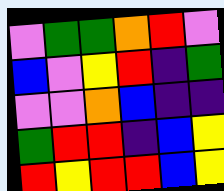[["violet", "green", "green", "orange", "red", "violet"], ["blue", "violet", "yellow", "red", "indigo", "green"], ["violet", "violet", "orange", "blue", "indigo", "indigo"], ["green", "red", "red", "indigo", "blue", "yellow"], ["red", "yellow", "red", "red", "blue", "yellow"]]